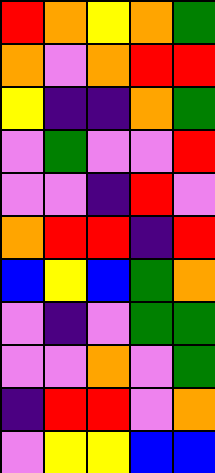[["red", "orange", "yellow", "orange", "green"], ["orange", "violet", "orange", "red", "red"], ["yellow", "indigo", "indigo", "orange", "green"], ["violet", "green", "violet", "violet", "red"], ["violet", "violet", "indigo", "red", "violet"], ["orange", "red", "red", "indigo", "red"], ["blue", "yellow", "blue", "green", "orange"], ["violet", "indigo", "violet", "green", "green"], ["violet", "violet", "orange", "violet", "green"], ["indigo", "red", "red", "violet", "orange"], ["violet", "yellow", "yellow", "blue", "blue"]]